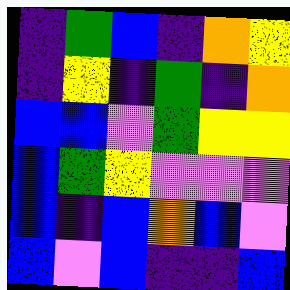[["indigo", "green", "blue", "indigo", "orange", "yellow"], ["indigo", "yellow", "indigo", "green", "indigo", "orange"], ["blue", "blue", "violet", "green", "yellow", "yellow"], ["blue", "green", "yellow", "violet", "violet", "violet"], ["blue", "indigo", "blue", "orange", "blue", "violet"], ["blue", "violet", "blue", "indigo", "indigo", "blue"]]